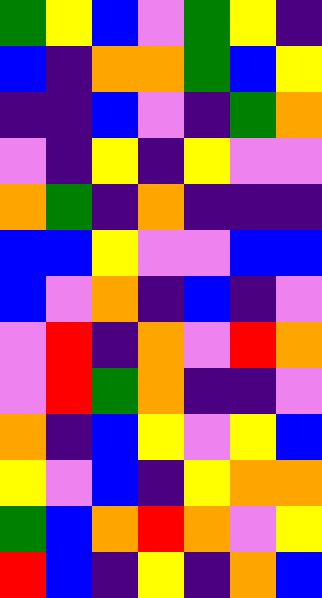[["green", "yellow", "blue", "violet", "green", "yellow", "indigo"], ["blue", "indigo", "orange", "orange", "green", "blue", "yellow"], ["indigo", "indigo", "blue", "violet", "indigo", "green", "orange"], ["violet", "indigo", "yellow", "indigo", "yellow", "violet", "violet"], ["orange", "green", "indigo", "orange", "indigo", "indigo", "indigo"], ["blue", "blue", "yellow", "violet", "violet", "blue", "blue"], ["blue", "violet", "orange", "indigo", "blue", "indigo", "violet"], ["violet", "red", "indigo", "orange", "violet", "red", "orange"], ["violet", "red", "green", "orange", "indigo", "indigo", "violet"], ["orange", "indigo", "blue", "yellow", "violet", "yellow", "blue"], ["yellow", "violet", "blue", "indigo", "yellow", "orange", "orange"], ["green", "blue", "orange", "red", "orange", "violet", "yellow"], ["red", "blue", "indigo", "yellow", "indigo", "orange", "blue"]]